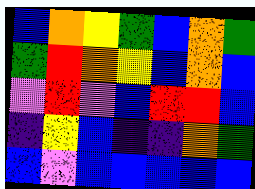[["blue", "orange", "yellow", "green", "blue", "orange", "green"], ["green", "red", "orange", "yellow", "blue", "orange", "blue"], ["violet", "red", "violet", "blue", "red", "red", "blue"], ["indigo", "yellow", "blue", "indigo", "indigo", "orange", "green"], ["blue", "violet", "blue", "blue", "blue", "blue", "blue"]]